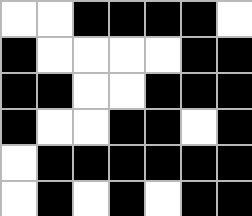[["white", "white", "black", "black", "black", "black", "white"], ["black", "white", "white", "white", "white", "black", "black"], ["black", "black", "white", "white", "black", "black", "black"], ["black", "white", "white", "black", "black", "white", "black"], ["white", "black", "black", "black", "black", "black", "black"], ["white", "black", "white", "black", "white", "black", "black"]]